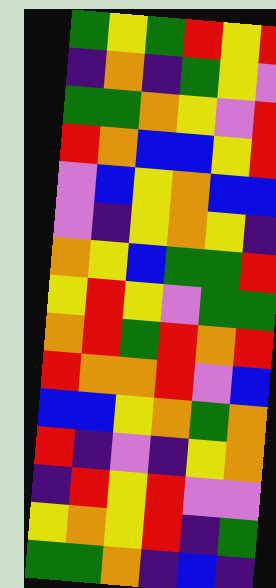[["green", "yellow", "green", "red", "yellow", "red"], ["indigo", "orange", "indigo", "green", "yellow", "violet"], ["green", "green", "orange", "yellow", "violet", "red"], ["red", "orange", "blue", "blue", "yellow", "red"], ["violet", "blue", "yellow", "orange", "blue", "blue"], ["violet", "indigo", "yellow", "orange", "yellow", "indigo"], ["orange", "yellow", "blue", "green", "green", "red"], ["yellow", "red", "yellow", "violet", "green", "green"], ["orange", "red", "green", "red", "orange", "red"], ["red", "orange", "orange", "red", "violet", "blue"], ["blue", "blue", "yellow", "orange", "green", "orange"], ["red", "indigo", "violet", "indigo", "yellow", "orange"], ["indigo", "red", "yellow", "red", "violet", "violet"], ["yellow", "orange", "yellow", "red", "indigo", "green"], ["green", "green", "orange", "indigo", "blue", "indigo"]]